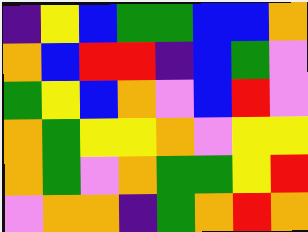[["indigo", "yellow", "blue", "green", "green", "blue", "blue", "orange"], ["orange", "blue", "red", "red", "indigo", "blue", "green", "violet"], ["green", "yellow", "blue", "orange", "violet", "blue", "red", "violet"], ["orange", "green", "yellow", "yellow", "orange", "violet", "yellow", "yellow"], ["orange", "green", "violet", "orange", "green", "green", "yellow", "red"], ["violet", "orange", "orange", "indigo", "green", "orange", "red", "orange"]]